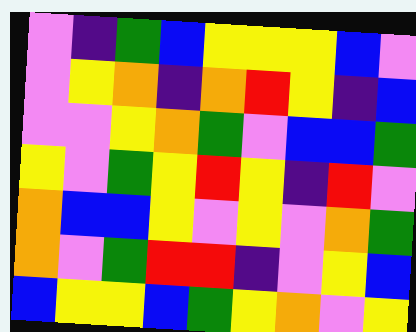[["violet", "indigo", "green", "blue", "yellow", "yellow", "yellow", "blue", "violet"], ["violet", "yellow", "orange", "indigo", "orange", "red", "yellow", "indigo", "blue"], ["violet", "violet", "yellow", "orange", "green", "violet", "blue", "blue", "green"], ["yellow", "violet", "green", "yellow", "red", "yellow", "indigo", "red", "violet"], ["orange", "blue", "blue", "yellow", "violet", "yellow", "violet", "orange", "green"], ["orange", "violet", "green", "red", "red", "indigo", "violet", "yellow", "blue"], ["blue", "yellow", "yellow", "blue", "green", "yellow", "orange", "violet", "yellow"]]